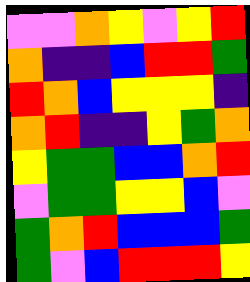[["violet", "violet", "orange", "yellow", "violet", "yellow", "red"], ["orange", "indigo", "indigo", "blue", "red", "red", "green"], ["red", "orange", "blue", "yellow", "yellow", "yellow", "indigo"], ["orange", "red", "indigo", "indigo", "yellow", "green", "orange"], ["yellow", "green", "green", "blue", "blue", "orange", "red"], ["violet", "green", "green", "yellow", "yellow", "blue", "violet"], ["green", "orange", "red", "blue", "blue", "blue", "green"], ["green", "violet", "blue", "red", "red", "red", "yellow"]]